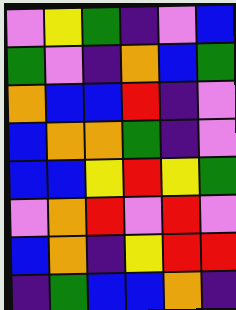[["violet", "yellow", "green", "indigo", "violet", "blue"], ["green", "violet", "indigo", "orange", "blue", "green"], ["orange", "blue", "blue", "red", "indigo", "violet"], ["blue", "orange", "orange", "green", "indigo", "violet"], ["blue", "blue", "yellow", "red", "yellow", "green"], ["violet", "orange", "red", "violet", "red", "violet"], ["blue", "orange", "indigo", "yellow", "red", "red"], ["indigo", "green", "blue", "blue", "orange", "indigo"]]